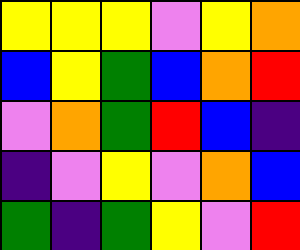[["yellow", "yellow", "yellow", "violet", "yellow", "orange"], ["blue", "yellow", "green", "blue", "orange", "red"], ["violet", "orange", "green", "red", "blue", "indigo"], ["indigo", "violet", "yellow", "violet", "orange", "blue"], ["green", "indigo", "green", "yellow", "violet", "red"]]